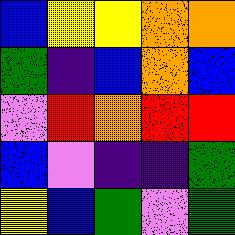[["blue", "yellow", "yellow", "orange", "orange"], ["green", "indigo", "blue", "orange", "blue"], ["violet", "red", "orange", "red", "red"], ["blue", "violet", "indigo", "indigo", "green"], ["yellow", "blue", "green", "violet", "green"]]